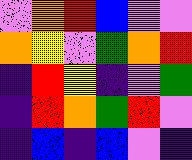[["violet", "orange", "red", "blue", "violet", "violet"], ["orange", "yellow", "violet", "green", "orange", "red"], ["indigo", "red", "yellow", "indigo", "violet", "green"], ["indigo", "red", "orange", "green", "red", "violet"], ["indigo", "blue", "indigo", "blue", "violet", "indigo"]]